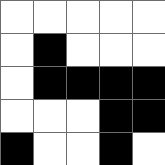[["white", "white", "white", "white", "white"], ["white", "black", "white", "white", "white"], ["white", "black", "black", "black", "black"], ["white", "white", "white", "black", "black"], ["black", "white", "white", "black", "white"]]